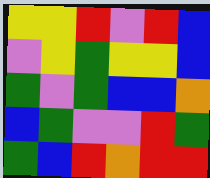[["yellow", "yellow", "red", "violet", "red", "blue"], ["violet", "yellow", "green", "yellow", "yellow", "blue"], ["green", "violet", "green", "blue", "blue", "orange"], ["blue", "green", "violet", "violet", "red", "green"], ["green", "blue", "red", "orange", "red", "red"]]